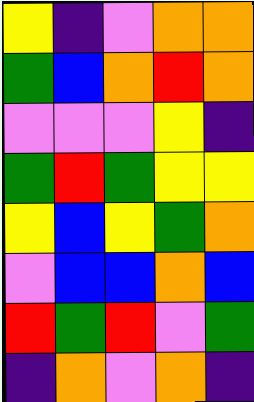[["yellow", "indigo", "violet", "orange", "orange"], ["green", "blue", "orange", "red", "orange"], ["violet", "violet", "violet", "yellow", "indigo"], ["green", "red", "green", "yellow", "yellow"], ["yellow", "blue", "yellow", "green", "orange"], ["violet", "blue", "blue", "orange", "blue"], ["red", "green", "red", "violet", "green"], ["indigo", "orange", "violet", "orange", "indigo"]]